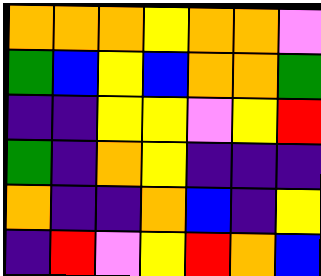[["orange", "orange", "orange", "yellow", "orange", "orange", "violet"], ["green", "blue", "yellow", "blue", "orange", "orange", "green"], ["indigo", "indigo", "yellow", "yellow", "violet", "yellow", "red"], ["green", "indigo", "orange", "yellow", "indigo", "indigo", "indigo"], ["orange", "indigo", "indigo", "orange", "blue", "indigo", "yellow"], ["indigo", "red", "violet", "yellow", "red", "orange", "blue"]]